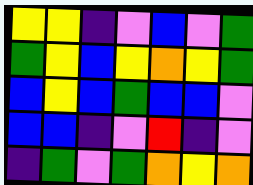[["yellow", "yellow", "indigo", "violet", "blue", "violet", "green"], ["green", "yellow", "blue", "yellow", "orange", "yellow", "green"], ["blue", "yellow", "blue", "green", "blue", "blue", "violet"], ["blue", "blue", "indigo", "violet", "red", "indigo", "violet"], ["indigo", "green", "violet", "green", "orange", "yellow", "orange"]]